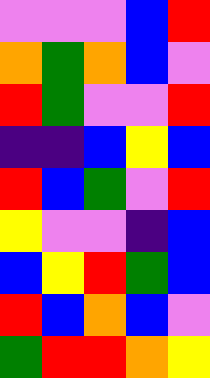[["violet", "violet", "violet", "blue", "red"], ["orange", "green", "orange", "blue", "violet"], ["red", "green", "violet", "violet", "red"], ["indigo", "indigo", "blue", "yellow", "blue"], ["red", "blue", "green", "violet", "red"], ["yellow", "violet", "violet", "indigo", "blue"], ["blue", "yellow", "red", "green", "blue"], ["red", "blue", "orange", "blue", "violet"], ["green", "red", "red", "orange", "yellow"]]